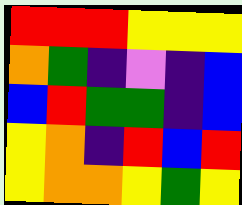[["red", "red", "red", "yellow", "yellow", "yellow"], ["orange", "green", "indigo", "violet", "indigo", "blue"], ["blue", "red", "green", "green", "indigo", "blue"], ["yellow", "orange", "indigo", "red", "blue", "red"], ["yellow", "orange", "orange", "yellow", "green", "yellow"]]